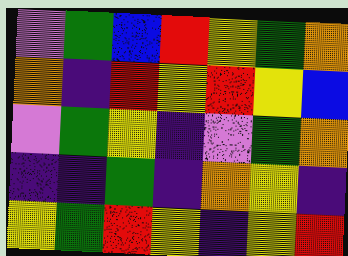[["violet", "green", "blue", "red", "yellow", "green", "orange"], ["orange", "indigo", "red", "yellow", "red", "yellow", "blue"], ["violet", "green", "yellow", "indigo", "violet", "green", "orange"], ["indigo", "indigo", "green", "indigo", "orange", "yellow", "indigo"], ["yellow", "green", "red", "yellow", "indigo", "yellow", "red"]]